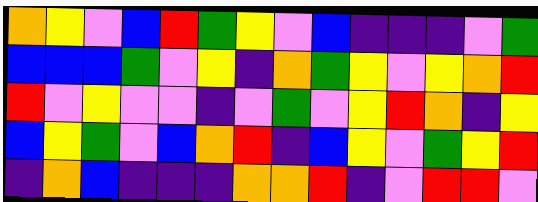[["orange", "yellow", "violet", "blue", "red", "green", "yellow", "violet", "blue", "indigo", "indigo", "indigo", "violet", "green"], ["blue", "blue", "blue", "green", "violet", "yellow", "indigo", "orange", "green", "yellow", "violet", "yellow", "orange", "red"], ["red", "violet", "yellow", "violet", "violet", "indigo", "violet", "green", "violet", "yellow", "red", "orange", "indigo", "yellow"], ["blue", "yellow", "green", "violet", "blue", "orange", "red", "indigo", "blue", "yellow", "violet", "green", "yellow", "red"], ["indigo", "orange", "blue", "indigo", "indigo", "indigo", "orange", "orange", "red", "indigo", "violet", "red", "red", "violet"]]